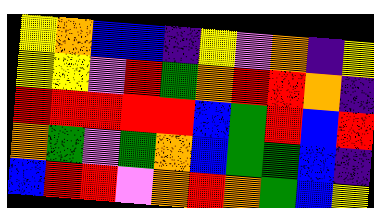[["yellow", "orange", "blue", "blue", "indigo", "yellow", "violet", "orange", "indigo", "yellow"], ["yellow", "yellow", "violet", "red", "green", "orange", "red", "red", "orange", "indigo"], ["red", "red", "red", "red", "red", "blue", "green", "red", "blue", "red"], ["orange", "green", "violet", "green", "orange", "blue", "green", "green", "blue", "indigo"], ["blue", "red", "red", "violet", "orange", "red", "orange", "green", "blue", "yellow"]]